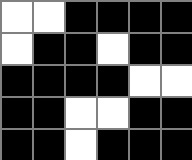[["white", "white", "black", "black", "black", "black"], ["white", "black", "black", "white", "black", "black"], ["black", "black", "black", "black", "white", "white"], ["black", "black", "white", "white", "black", "black"], ["black", "black", "white", "black", "black", "black"]]